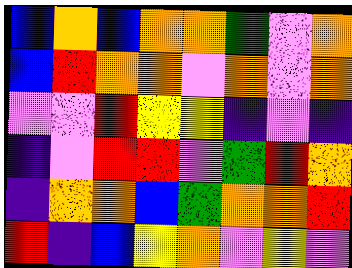[["blue", "orange", "blue", "orange", "orange", "green", "violet", "orange"], ["blue", "red", "orange", "orange", "violet", "orange", "violet", "orange"], ["violet", "violet", "red", "yellow", "yellow", "indigo", "violet", "indigo"], ["indigo", "violet", "red", "red", "violet", "green", "red", "orange"], ["indigo", "orange", "orange", "blue", "green", "orange", "orange", "red"], ["red", "indigo", "blue", "yellow", "orange", "violet", "yellow", "violet"]]